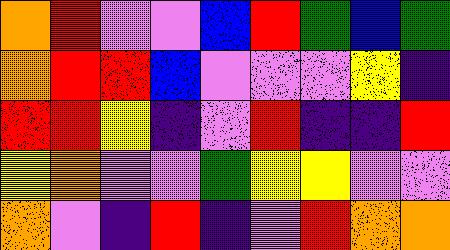[["orange", "red", "violet", "violet", "blue", "red", "green", "blue", "green"], ["orange", "red", "red", "blue", "violet", "violet", "violet", "yellow", "indigo"], ["red", "red", "yellow", "indigo", "violet", "red", "indigo", "indigo", "red"], ["yellow", "orange", "violet", "violet", "green", "yellow", "yellow", "violet", "violet"], ["orange", "violet", "indigo", "red", "indigo", "violet", "red", "orange", "orange"]]